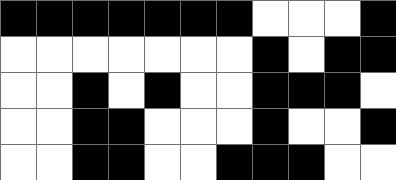[["black", "black", "black", "black", "black", "black", "black", "white", "white", "white", "black"], ["white", "white", "white", "white", "white", "white", "white", "black", "white", "black", "black"], ["white", "white", "black", "white", "black", "white", "white", "black", "black", "black", "white"], ["white", "white", "black", "black", "white", "white", "white", "black", "white", "white", "black"], ["white", "white", "black", "black", "white", "white", "black", "black", "black", "white", "white"]]